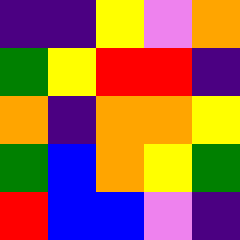[["indigo", "indigo", "yellow", "violet", "orange"], ["green", "yellow", "red", "red", "indigo"], ["orange", "indigo", "orange", "orange", "yellow"], ["green", "blue", "orange", "yellow", "green"], ["red", "blue", "blue", "violet", "indigo"]]